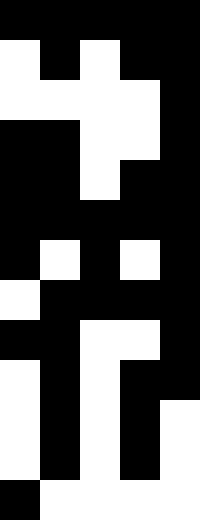[["black", "black", "black", "black", "black"], ["white", "black", "white", "black", "black"], ["white", "white", "white", "white", "black"], ["black", "black", "white", "white", "black"], ["black", "black", "white", "black", "black"], ["black", "black", "black", "black", "black"], ["black", "white", "black", "white", "black"], ["white", "black", "black", "black", "black"], ["black", "black", "white", "white", "black"], ["white", "black", "white", "black", "black"], ["white", "black", "white", "black", "white"], ["white", "black", "white", "black", "white"], ["black", "white", "white", "white", "white"]]